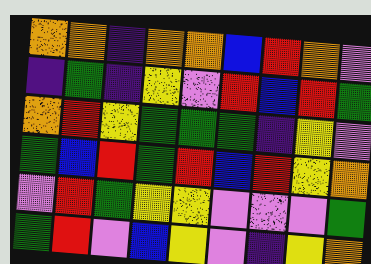[["orange", "orange", "indigo", "orange", "orange", "blue", "red", "orange", "violet"], ["indigo", "green", "indigo", "yellow", "violet", "red", "blue", "red", "green"], ["orange", "red", "yellow", "green", "green", "green", "indigo", "yellow", "violet"], ["green", "blue", "red", "green", "red", "blue", "red", "yellow", "orange"], ["violet", "red", "green", "yellow", "yellow", "violet", "violet", "violet", "green"], ["green", "red", "violet", "blue", "yellow", "violet", "indigo", "yellow", "orange"]]